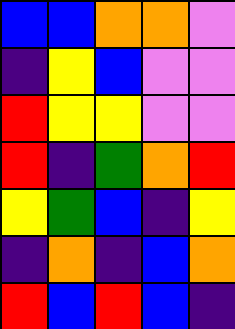[["blue", "blue", "orange", "orange", "violet"], ["indigo", "yellow", "blue", "violet", "violet"], ["red", "yellow", "yellow", "violet", "violet"], ["red", "indigo", "green", "orange", "red"], ["yellow", "green", "blue", "indigo", "yellow"], ["indigo", "orange", "indigo", "blue", "orange"], ["red", "blue", "red", "blue", "indigo"]]